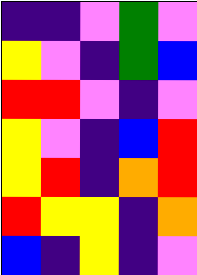[["indigo", "indigo", "violet", "green", "violet"], ["yellow", "violet", "indigo", "green", "blue"], ["red", "red", "violet", "indigo", "violet"], ["yellow", "violet", "indigo", "blue", "red"], ["yellow", "red", "indigo", "orange", "red"], ["red", "yellow", "yellow", "indigo", "orange"], ["blue", "indigo", "yellow", "indigo", "violet"]]